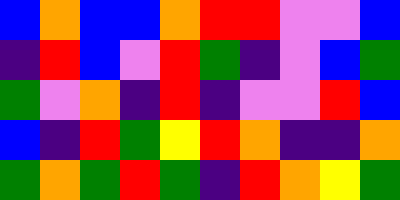[["blue", "orange", "blue", "blue", "orange", "red", "red", "violet", "violet", "blue"], ["indigo", "red", "blue", "violet", "red", "green", "indigo", "violet", "blue", "green"], ["green", "violet", "orange", "indigo", "red", "indigo", "violet", "violet", "red", "blue"], ["blue", "indigo", "red", "green", "yellow", "red", "orange", "indigo", "indigo", "orange"], ["green", "orange", "green", "red", "green", "indigo", "red", "orange", "yellow", "green"]]